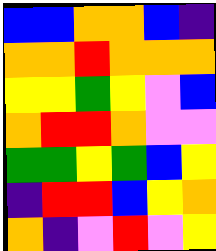[["blue", "blue", "orange", "orange", "blue", "indigo"], ["orange", "orange", "red", "orange", "orange", "orange"], ["yellow", "yellow", "green", "yellow", "violet", "blue"], ["orange", "red", "red", "orange", "violet", "violet"], ["green", "green", "yellow", "green", "blue", "yellow"], ["indigo", "red", "red", "blue", "yellow", "orange"], ["orange", "indigo", "violet", "red", "violet", "yellow"]]